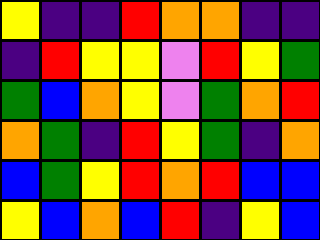[["yellow", "indigo", "indigo", "red", "orange", "orange", "indigo", "indigo"], ["indigo", "red", "yellow", "yellow", "violet", "red", "yellow", "green"], ["green", "blue", "orange", "yellow", "violet", "green", "orange", "red"], ["orange", "green", "indigo", "red", "yellow", "green", "indigo", "orange"], ["blue", "green", "yellow", "red", "orange", "red", "blue", "blue"], ["yellow", "blue", "orange", "blue", "red", "indigo", "yellow", "blue"]]